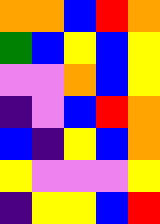[["orange", "orange", "blue", "red", "orange"], ["green", "blue", "yellow", "blue", "yellow"], ["violet", "violet", "orange", "blue", "yellow"], ["indigo", "violet", "blue", "red", "orange"], ["blue", "indigo", "yellow", "blue", "orange"], ["yellow", "violet", "violet", "violet", "yellow"], ["indigo", "yellow", "yellow", "blue", "red"]]